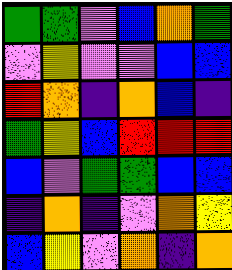[["green", "green", "violet", "blue", "orange", "green"], ["violet", "yellow", "violet", "violet", "blue", "blue"], ["red", "orange", "indigo", "orange", "blue", "indigo"], ["green", "yellow", "blue", "red", "red", "red"], ["blue", "violet", "green", "green", "blue", "blue"], ["indigo", "orange", "indigo", "violet", "orange", "yellow"], ["blue", "yellow", "violet", "orange", "indigo", "orange"]]